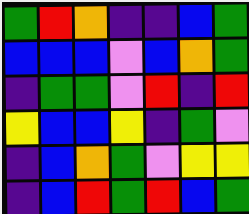[["green", "red", "orange", "indigo", "indigo", "blue", "green"], ["blue", "blue", "blue", "violet", "blue", "orange", "green"], ["indigo", "green", "green", "violet", "red", "indigo", "red"], ["yellow", "blue", "blue", "yellow", "indigo", "green", "violet"], ["indigo", "blue", "orange", "green", "violet", "yellow", "yellow"], ["indigo", "blue", "red", "green", "red", "blue", "green"]]